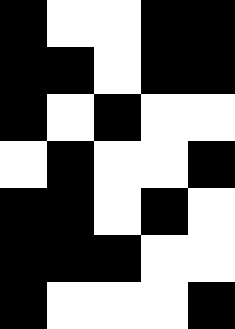[["black", "white", "white", "black", "black"], ["black", "black", "white", "black", "black"], ["black", "white", "black", "white", "white"], ["white", "black", "white", "white", "black"], ["black", "black", "white", "black", "white"], ["black", "black", "black", "white", "white"], ["black", "white", "white", "white", "black"]]